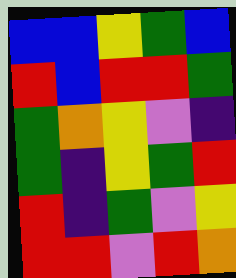[["blue", "blue", "yellow", "green", "blue"], ["red", "blue", "red", "red", "green"], ["green", "orange", "yellow", "violet", "indigo"], ["green", "indigo", "yellow", "green", "red"], ["red", "indigo", "green", "violet", "yellow"], ["red", "red", "violet", "red", "orange"]]